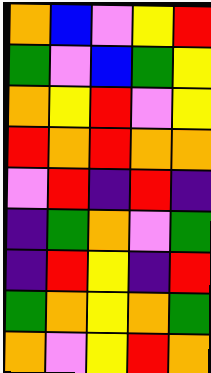[["orange", "blue", "violet", "yellow", "red"], ["green", "violet", "blue", "green", "yellow"], ["orange", "yellow", "red", "violet", "yellow"], ["red", "orange", "red", "orange", "orange"], ["violet", "red", "indigo", "red", "indigo"], ["indigo", "green", "orange", "violet", "green"], ["indigo", "red", "yellow", "indigo", "red"], ["green", "orange", "yellow", "orange", "green"], ["orange", "violet", "yellow", "red", "orange"]]